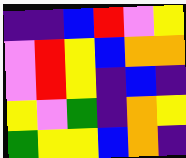[["indigo", "indigo", "blue", "red", "violet", "yellow"], ["violet", "red", "yellow", "blue", "orange", "orange"], ["violet", "red", "yellow", "indigo", "blue", "indigo"], ["yellow", "violet", "green", "indigo", "orange", "yellow"], ["green", "yellow", "yellow", "blue", "orange", "indigo"]]